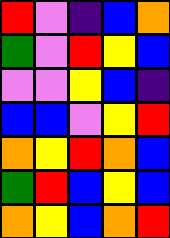[["red", "violet", "indigo", "blue", "orange"], ["green", "violet", "red", "yellow", "blue"], ["violet", "violet", "yellow", "blue", "indigo"], ["blue", "blue", "violet", "yellow", "red"], ["orange", "yellow", "red", "orange", "blue"], ["green", "red", "blue", "yellow", "blue"], ["orange", "yellow", "blue", "orange", "red"]]